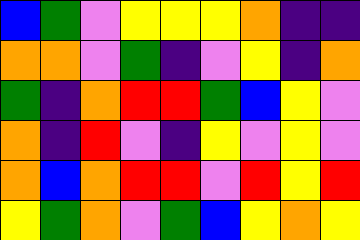[["blue", "green", "violet", "yellow", "yellow", "yellow", "orange", "indigo", "indigo"], ["orange", "orange", "violet", "green", "indigo", "violet", "yellow", "indigo", "orange"], ["green", "indigo", "orange", "red", "red", "green", "blue", "yellow", "violet"], ["orange", "indigo", "red", "violet", "indigo", "yellow", "violet", "yellow", "violet"], ["orange", "blue", "orange", "red", "red", "violet", "red", "yellow", "red"], ["yellow", "green", "orange", "violet", "green", "blue", "yellow", "orange", "yellow"]]